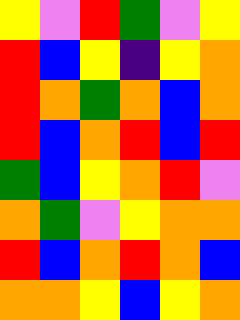[["yellow", "violet", "red", "green", "violet", "yellow"], ["red", "blue", "yellow", "indigo", "yellow", "orange"], ["red", "orange", "green", "orange", "blue", "orange"], ["red", "blue", "orange", "red", "blue", "red"], ["green", "blue", "yellow", "orange", "red", "violet"], ["orange", "green", "violet", "yellow", "orange", "orange"], ["red", "blue", "orange", "red", "orange", "blue"], ["orange", "orange", "yellow", "blue", "yellow", "orange"]]